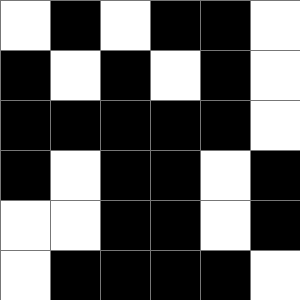[["white", "black", "white", "black", "black", "white"], ["black", "white", "black", "white", "black", "white"], ["black", "black", "black", "black", "black", "white"], ["black", "white", "black", "black", "white", "black"], ["white", "white", "black", "black", "white", "black"], ["white", "black", "black", "black", "black", "white"]]